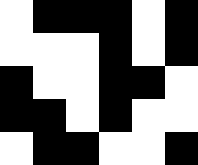[["white", "black", "black", "black", "white", "black"], ["white", "white", "white", "black", "white", "black"], ["black", "white", "white", "black", "black", "white"], ["black", "black", "white", "black", "white", "white"], ["white", "black", "black", "white", "white", "black"]]